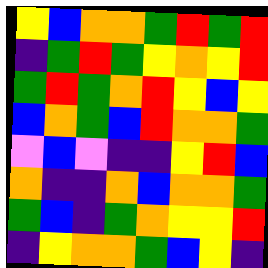[["yellow", "blue", "orange", "orange", "green", "red", "green", "red"], ["indigo", "green", "red", "green", "yellow", "orange", "yellow", "red"], ["green", "red", "green", "orange", "red", "yellow", "blue", "yellow"], ["blue", "orange", "green", "blue", "red", "orange", "orange", "green"], ["violet", "blue", "violet", "indigo", "indigo", "yellow", "red", "blue"], ["orange", "indigo", "indigo", "orange", "blue", "orange", "orange", "green"], ["green", "blue", "indigo", "green", "orange", "yellow", "yellow", "red"], ["indigo", "yellow", "orange", "orange", "green", "blue", "yellow", "indigo"]]